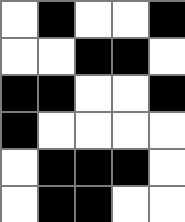[["white", "black", "white", "white", "black"], ["white", "white", "black", "black", "white"], ["black", "black", "white", "white", "black"], ["black", "white", "white", "white", "white"], ["white", "black", "black", "black", "white"], ["white", "black", "black", "white", "white"]]